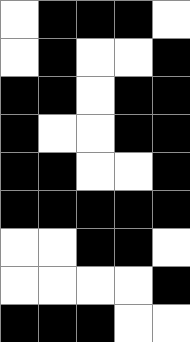[["white", "black", "black", "black", "white"], ["white", "black", "white", "white", "black"], ["black", "black", "white", "black", "black"], ["black", "white", "white", "black", "black"], ["black", "black", "white", "white", "black"], ["black", "black", "black", "black", "black"], ["white", "white", "black", "black", "white"], ["white", "white", "white", "white", "black"], ["black", "black", "black", "white", "white"]]